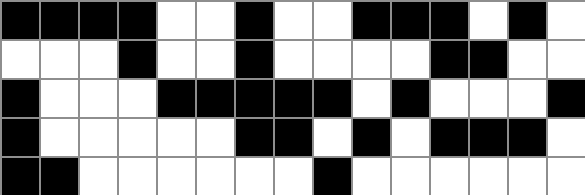[["black", "black", "black", "black", "white", "white", "black", "white", "white", "black", "black", "black", "white", "black", "white"], ["white", "white", "white", "black", "white", "white", "black", "white", "white", "white", "white", "black", "black", "white", "white"], ["black", "white", "white", "white", "black", "black", "black", "black", "black", "white", "black", "white", "white", "white", "black"], ["black", "white", "white", "white", "white", "white", "black", "black", "white", "black", "white", "black", "black", "black", "white"], ["black", "black", "white", "white", "white", "white", "white", "white", "black", "white", "white", "white", "white", "white", "white"]]